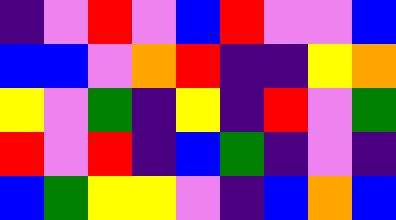[["indigo", "violet", "red", "violet", "blue", "red", "violet", "violet", "blue"], ["blue", "blue", "violet", "orange", "red", "indigo", "indigo", "yellow", "orange"], ["yellow", "violet", "green", "indigo", "yellow", "indigo", "red", "violet", "green"], ["red", "violet", "red", "indigo", "blue", "green", "indigo", "violet", "indigo"], ["blue", "green", "yellow", "yellow", "violet", "indigo", "blue", "orange", "blue"]]